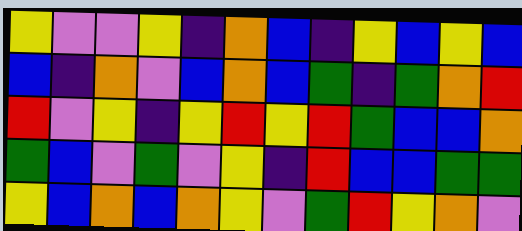[["yellow", "violet", "violet", "yellow", "indigo", "orange", "blue", "indigo", "yellow", "blue", "yellow", "blue"], ["blue", "indigo", "orange", "violet", "blue", "orange", "blue", "green", "indigo", "green", "orange", "red"], ["red", "violet", "yellow", "indigo", "yellow", "red", "yellow", "red", "green", "blue", "blue", "orange"], ["green", "blue", "violet", "green", "violet", "yellow", "indigo", "red", "blue", "blue", "green", "green"], ["yellow", "blue", "orange", "blue", "orange", "yellow", "violet", "green", "red", "yellow", "orange", "violet"]]